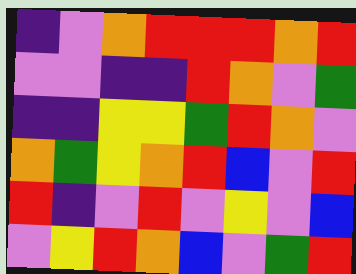[["indigo", "violet", "orange", "red", "red", "red", "orange", "red"], ["violet", "violet", "indigo", "indigo", "red", "orange", "violet", "green"], ["indigo", "indigo", "yellow", "yellow", "green", "red", "orange", "violet"], ["orange", "green", "yellow", "orange", "red", "blue", "violet", "red"], ["red", "indigo", "violet", "red", "violet", "yellow", "violet", "blue"], ["violet", "yellow", "red", "orange", "blue", "violet", "green", "red"]]